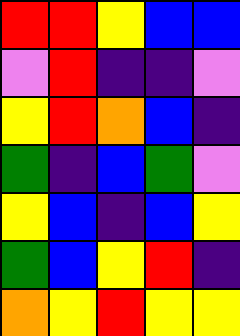[["red", "red", "yellow", "blue", "blue"], ["violet", "red", "indigo", "indigo", "violet"], ["yellow", "red", "orange", "blue", "indigo"], ["green", "indigo", "blue", "green", "violet"], ["yellow", "blue", "indigo", "blue", "yellow"], ["green", "blue", "yellow", "red", "indigo"], ["orange", "yellow", "red", "yellow", "yellow"]]